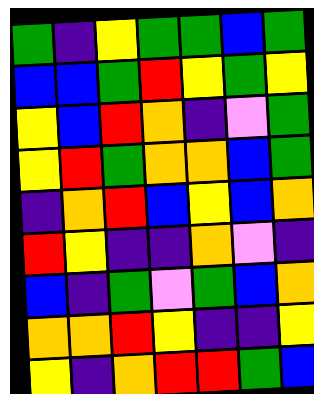[["green", "indigo", "yellow", "green", "green", "blue", "green"], ["blue", "blue", "green", "red", "yellow", "green", "yellow"], ["yellow", "blue", "red", "orange", "indigo", "violet", "green"], ["yellow", "red", "green", "orange", "orange", "blue", "green"], ["indigo", "orange", "red", "blue", "yellow", "blue", "orange"], ["red", "yellow", "indigo", "indigo", "orange", "violet", "indigo"], ["blue", "indigo", "green", "violet", "green", "blue", "orange"], ["orange", "orange", "red", "yellow", "indigo", "indigo", "yellow"], ["yellow", "indigo", "orange", "red", "red", "green", "blue"]]